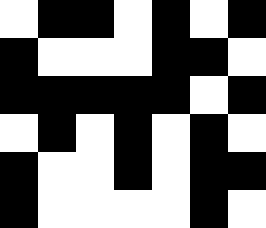[["white", "black", "black", "white", "black", "white", "black"], ["black", "white", "white", "white", "black", "black", "white"], ["black", "black", "black", "black", "black", "white", "black"], ["white", "black", "white", "black", "white", "black", "white"], ["black", "white", "white", "black", "white", "black", "black"], ["black", "white", "white", "white", "white", "black", "white"]]